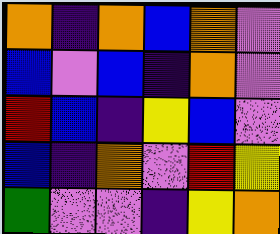[["orange", "indigo", "orange", "blue", "orange", "violet"], ["blue", "violet", "blue", "indigo", "orange", "violet"], ["red", "blue", "indigo", "yellow", "blue", "violet"], ["blue", "indigo", "orange", "violet", "red", "yellow"], ["green", "violet", "violet", "indigo", "yellow", "orange"]]